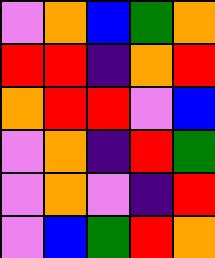[["violet", "orange", "blue", "green", "orange"], ["red", "red", "indigo", "orange", "red"], ["orange", "red", "red", "violet", "blue"], ["violet", "orange", "indigo", "red", "green"], ["violet", "orange", "violet", "indigo", "red"], ["violet", "blue", "green", "red", "orange"]]